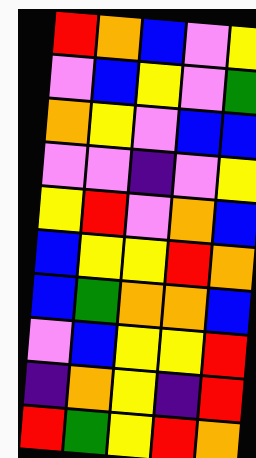[["red", "orange", "blue", "violet", "yellow"], ["violet", "blue", "yellow", "violet", "green"], ["orange", "yellow", "violet", "blue", "blue"], ["violet", "violet", "indigo", "violet", "yellow"], ["yellow", "red", "violet", "orange", "blue"], ["blue", "yellow", "yellow", "red", "orange"], ["blue", "green", "orange", "orange", "blue"], ["violet", "blue", "yellow", "yellow", "red"], ["indigo", "orange", "yellow", "indigo", "red"], ["red", "green", "yellow", "red", "orange"]]